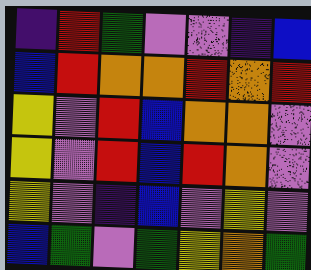[["indigo", "red", "green", "violet", "violet", "indigo", "blue"], ["blue", "red", "orange", "orange", "red", "orange", "red"], ["yellow", "violet", "red", "blue", "orange", "orange", "violet"], ["yellow", "violet", "red", "blue", "red", "orange", "violet"], ["yellow", "violet", "indigo", "blue", "violet", "yellow", "violet"], ["blue", "green", "violet", "green", "yellow", "orange", "green"]]